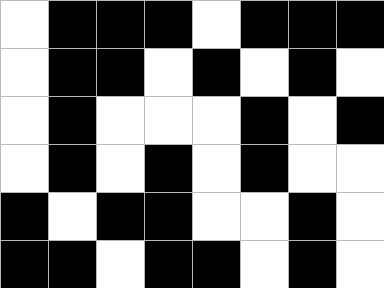[["white", "black", "black", "black", "white", "black", "black", "black"], ["white", "black", "black", "white", "black", "white", "black", "white"], ["white", "black", "white", "white", "white", "black", "white", "black"], ["white", "black", "white", "black", "white", "black", "white", "white"], ["black", "white", "black", "black", "white", "white", "black", "white"], ["black", "black", "white", "black", "black", "white", "black", "white"]]